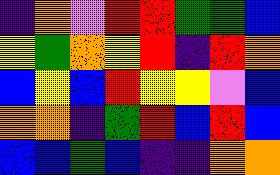[["indigo", "orange", "violet", "red", "red", "green", "green", "blue"], ["yellow", "green", "orange", "yellow", "red", "indigo", "red", "orange"], ["blue", "yellow", "blue", "red", "yellow", "yellow", "violet", "blue"], ["orange", "orange", "indigo", "green", "red", "blue", "red", "blue"], ["blue", "blue", "green", "blue", "indigo", "indigo", "orange", "orange"]]